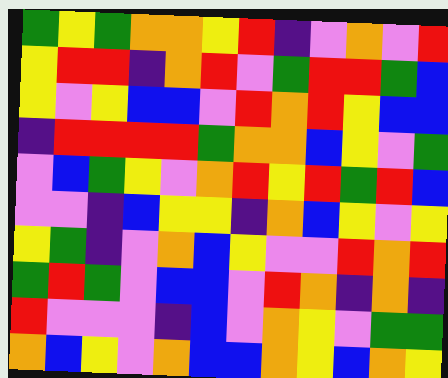[["green", "yellow", "green", "orange", "orange", "yellow", "red", "indigo", "violet", "orange", "violet", "red"], ["yellow", "red", "red", "indigo", "orange", "red", "violet", "green", "red", "red", "green", "blue"], ["yellow", "violet", "yellow", "blue", "blue", "violet", "red", "orange", "red", "yellow", "blue", "blue"], ["indigo", "red", "red", "red", "red", "green", "orange", "orange", "blue", "yellow", "violet", "green"], ["violet", "blue", "green", "yellow", "violet", "orange", "red", "yellow", "red", "green", "red", "blue"], ["violet", "violet", "indigo", "blue", "yellow", "yellow", "indigo", "orange", "blue", "yellow", "violet", "yellow"], ["yellow", "green", "indigo", "violet", "orange", "blue", "yellow", "violet", "violet", "red", "orange", "red"], ["green", "red", "green", "violet", "blue", "blue", "violet", "red", "orange", "indigo", "orange", "indigo"], ["red", "violet", "violet", "violet", "indigo", "blue", "violet", "orange", "yellow", "violet", "green", "green"], ["orange", "blue", "yellow", "violet", "orange", "blue", "blue", "orange", "yellow", "blue", "orange", "yellow"]]